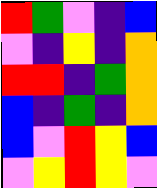[["red", "green", "violet", "indigo", "blue"], ["violet", "indigo", "yellow", "indigo", "orange"], ["red", "red", "indigo", "green", "orange"], ["blue", "indigo", "green", "indigo", "orange"], ["blue", "violet", "red", "yellow", "blue"], ["violet", "yellow", "red", "yellow", "violet"]]